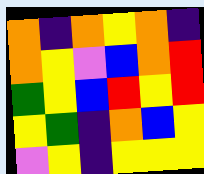[["orange", "indigo", "orange", "yellow", "orange", "indigo"], ["orange", "yellow", "violet", "blue", "orange", "red"], ["green", "yellow", "blue", "red", "yellow", "red"], ["yellow", "green", "indigo", "orange", "blue", "yellow"], ["violet", "yellow", "indigo", "yellow", "yellow", "yellow"]]